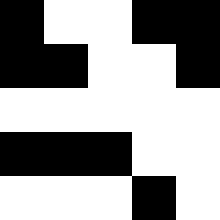[["black", "white", "white", "black", "black"], ["black", "black", "white", "white", "black"], ["white", "white", "white", "white", "white"], ["black", "black", "black", "white", "white"], ["white", "white", "white", "black", "white"]]